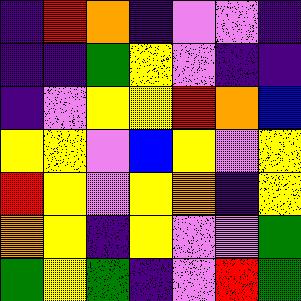[["indigo", "red", "orange", "indigo", "violet", "violet", "indigo"], ["indigo", "indigo", "green", "yellow", "violet", "indigo", "indigo"], ["indigo", "violet", "yellow", "yellow", "red", "orange", "blue"], ["yellow", "yellow", "violet", "blue", "yellow", "violet", "yellow"], ["red", "yellow", "violet", "yellow", "orange", "indigo", "yellow"], ["orange", "yellow", "indigo", "yellow", "violet", "violet", "green"], ["green", "yellow", "green", "indigo", "violet", "red", "green"]]